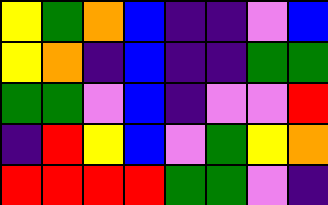[["yellow", "green", "orange", "blue", "indigo", "indigo", "violet", "blue"], ["yellow", "orange", "indigo", "blue", "indigo", "indigo", "green", "green"], ["green", "green", "violet", "blue", "indigo", "violet", "violet", "red"], ["indigo", "red", "yellow", "blue", "violet", "green", "yellow", "orange"], ["red", "red", "red", "red", "green", "green", "violet", "indigo"]]